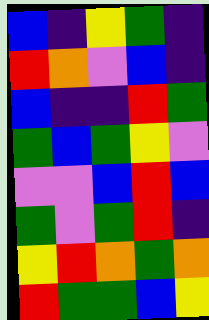[["blue", "indigo", "yellow", "green", "indigo"], ["red", "orange", "violet", "blue", "indigo"], ["blue", "indigo", "indigo", "red", "green"], ["green", "blue", "green", "yellow", "violet"], ["violet", "violet", "blue", "red", "blue"], ["green", "violet", "green", "red", "indigo"], ["yellow", "red", "orange", "green", "orange"], ["red", "green", "green", "blue", "yellow"]]